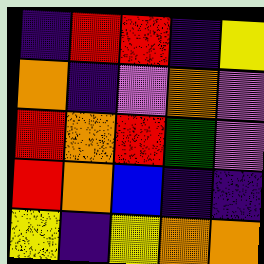[["indigo", "red", "red", "indigo", "yellow"], ["orange", "indigo", "violet", "orange", "violet"], ["red", "orange", "red", "green", "violet"], ["red", "orange", "blue", "indigo", "indigo"], ["yellow", "indigo", "yellow", "orange", "orange"]]